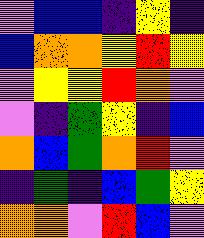[["violet", "blue", "blue", "indigo", "yellow", "indigo"], ["blue", "orange", "orange", "yellow", "red", "yellow"], ["violet", "yellow", "yellow", "red", "orange", "violet"], ["violet", "indigo", "green", "yellow", "indigo", "blue"], ["orange", "blue", "green", "orange", "red", "violet"], ["indigo", "green", "indigo", "blue", "green", "yellow"], ["orange", "orange", "violet", "red", "blue", "violet"]]